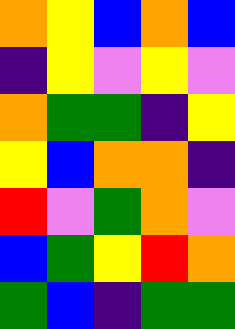[["orange", "yellow", "blue", "orange", "blue"], ["indigo", "yellow", "violet", "yellow", "violet"], ["orange", "green", "green", "indigo", "yellow"], ["yellow", "blue", "orange", "orange", "indigo"], ["red", "violet", "green", "orange", "violet"], ["blue", "green", "yellow", "red", "orange"], ["green", "blue", "indigo", "green", "green"]]